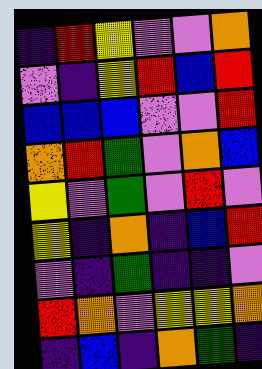[["indigo", "red", "yellow", "violet", "violet", "orange"], ["violet", "indigo", "yellow", "red", "blue", "red"], ["blue", "blue", "blue", "violet", "violet", "red"], ["orange", "red", "green", "violet", "orange", "blue"], ["yellow", "violet", "green", "violet", "red", "violet"], ["yellow", "indigo", "orange", "indigo", "blue", "red"], ["violet", "indigo", "green", "indigo", "indigo", "violet"], ["red", "orange", "violet", "yellow", "yellow", "orange"], ["indigo", "blue", "indigo", "orange", "green", "indigo"]]